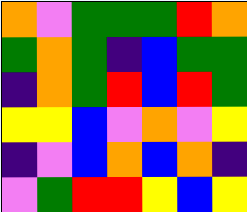[["orange", "violet", "green", "green", "green", "red", "orange"], ["green", "orange", "green", "indigo", "blue", "green", "green"], ["indigo", "orange", "green", "red", "blue", "red", "green"], ["yellow", "yellow", "blue", "violet", "orange", "violet", "yellow"], ["indigo", "violet", "blue", "orange", "blue", "orange", "indigo"], ["violet", "green", "red", "red", "yellow", "blue", "yellow"]]